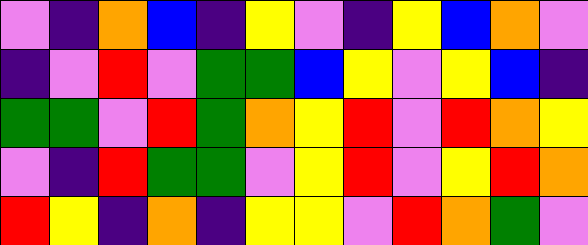[["violet", "indigo", "orange", "blue", "indigo", "yellow", "violet", "indigo", "yellow", "blue", "orange", "violet"], ["indigo", "violet", "red", "violet", "green", "green", "blue", "yellow", "violet", "yellow", "blue", "indigo"], ["green", "green", "violet", "red", "green", "orange", "yellow", "red", "violet", "red", "orange", "yellow"], ["violet", "indigo", "red", "green", "green", "violet", "yellow", "red", "violet", "yellow", "red", "orange"], ["red", "yellow", "indigo", "orange", "indigo", "yellow", "yellow", "violet", "red", "orange", "green", "violet"]]